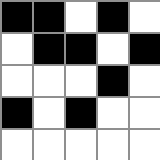[["black", "black", "white", "black", "white"], ["white", "black", "black", "white", "black"], ["white", "white", "white", "black", "white"], ["black", "white", "black", "white", "white"], ["white", "white", "white", "white", "white"]]